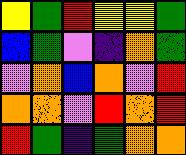[["yellow", "green", "red", "yellow", "yellow", "green"], ["blue", "green", "violet", "indigo", "orange", "green"], ["violet", "orange", "blue", "orange", "violet", "red"], ["orange", "orange", "violet", "red", "orange", "red"], ["red", "green", "indigo", "green", "orange", "orange"]]